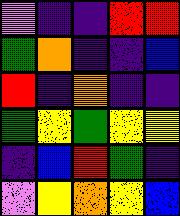[["violet", "indigo", "indigo", "red", "red"], ["green", "orange", "indigo", "indigo", "blue"], ["red", "indigo", "orange", "indigo", "indigo"], ["green", "yellow", "green", "yellow", "yellow"], ["indigo", "blue", "red", "green", "indigo"], ["violet", "yellow", "orange", "yellow", "blue"]]